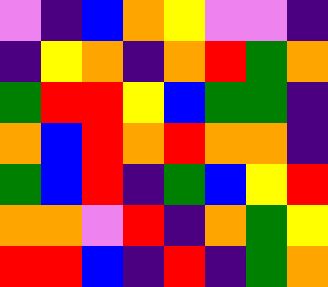[["violet", "indigo", "blue", "orange", "yellow", "violet", "violet", "indigo"], ["indigo", "yellow", "orange", "indigo", "orange", "red", "green", "orange"], ["green", "red", "red", "yellow", "blue", "green", "green", "indigo"], ["orange", "blue", "red", "orange", "red", "orange", "orange", "indigo"], ["green", "blue", "red", "indigo", "green", "blue", "yellow", "red"], ["orange", "orange", "violet", "red", "indigo", "orange", "green", "yellow"], ["red", "red", "blue", "indigo", "red", "indigo", "green", "orange"]]